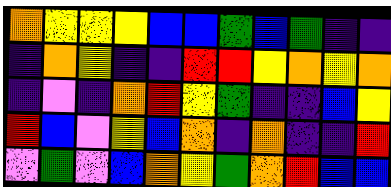[["orange", "yellow", "yellow", "yellow", "blue", "blue", "green", "blue", "green", "indigo", "indigo"], ["indigo", "orange", "yellow", "indigo", "indigo", "red", "red", "yellow", "orange", "yellow", "orange"], ["indigo", "violet", "indigo", "orange", "red", "yellow", "green", "indigo", "indigo", "blue", "yellow"], ["red", "blue", "violet", "yellow", "blue", "orange", "indigo", "orange", "indigo", "indigo", "red"], ["violet", "green", "violet", "blue", "orange", "yellow", "green", "orange", "red", "blue", "blue"]]